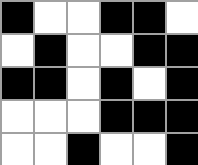[["black", "white", "white", "black", "black", "white"], ["white", "black", "white", "white", "black", "black"], ["black", "black", "white", "black", "white", "black"], ["white", "white", "white", "black", "black", "black"], ["white", "white", "black", "white", "white", "black"]]